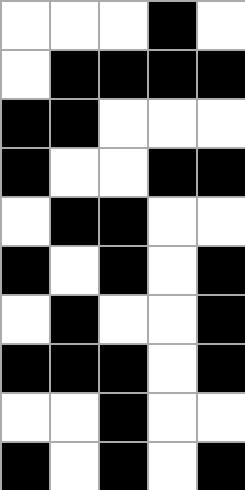[["white", "white", "white", "black", "white"], ["white", "black", "black", "black", "black"], ["black", "black", "white", "white", "white"], ["black", "white", "white", "black", "black"], ["white", "black", "black", "white", "white"], ["black", "white", "black", "white", "black"], ["white", "black", "white", "white", "black"], ["black", "black", "black", "white", "black"], ["white", "white", "black", "white", "white"], ["black", "white", "black", "white", "black"]]